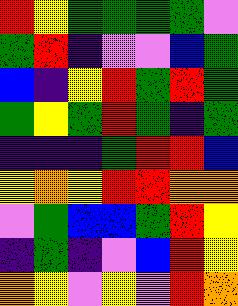[["red", "yellow", "green", "green", "green", "green", "violet"], ["green", "red", "indigo", "violet", "violet", "blue", "green"], ["blue", "indigo", "yellow", "red", "green", "red", "green"], ["green", "yellow", "green", "red", "green", "indigo", "green"], ["indigo", "indigo", "indigo", "green", "red", "red", "blue"], ["yellow", "orange", "yellow", "red", "red", "orange", "orange"], ["violet", "green", "blue", "blue", "green", "red", "yellow"], ["indigo", "green", "indigo", "violet", "blue", "red", "yellow"], ["orange", "yellow", "violet", "yellow", "violet", "red", "orange"]]